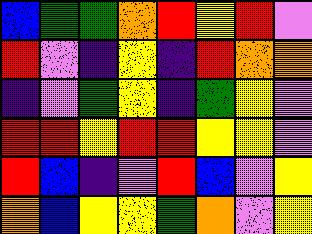[["blue", "green", "green", "orange", "red", "yellow", "red", "violet"], ["red", "violet", "indigo", "yellow", "indigo", "red", "orange", "orange"], ["indigo", "violet", "green", "yellow", "indigo", "green", "yellow", "violet"], ["red", "red", "yellow", "red", "red", "yellow", "yellow", "violet"], ["red", "blue", "indigo", "violet", "red", "blue", "violet", "yellow"], ["orange", "blue", "yellow", "yellow", "green", "orange", "violet", "yellow"]]